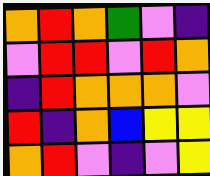[["orange", "red", "orange", "green", "violet", "indigo"], ["violet", "red", "red", "violet", "red", "orange"], ["indigo", "red", "orange", "orange", "orange", "violet"], ["red", "indigo", "orange", "blue", "yellow", "yellow"], ["orange", "red", "violet", "indigo", "violet", "yellow"]]